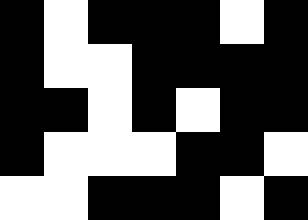[["black", "white", "black", "black", "black", "white", "black"], ["black", "white", "white", "black", "black", "black", "black"], ["black", "black", "white", "black", "white", "black", "black"], ["black", "white", "white", "white", "black", "black", "white"], ["white", "white", "black", "black", "black", "white", "black"]]